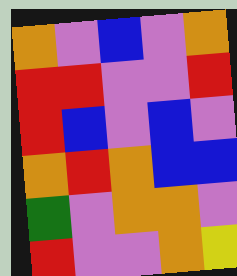[["orange", "violet", "blue", "violet", "orange"], ["red", "red", "violet", "violet", "red"], ["red", "blue", "violet", "blue", "violet"], ["orange", "red", "orange", "blue", "blue"], ["green", "violet", "orange", "orange", "violet"], ["red", "violet", "violet", "orange", "yellow"]]